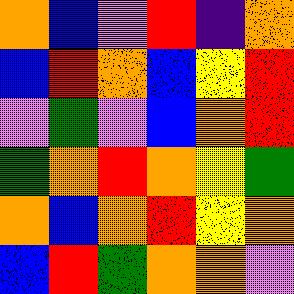[["orange", "blue", "violet", "red", "indigo", "orange"], ["blue", "red", "orange", "blue", "yellow", "red"], ["violet", "green", "violet", "blue", "orange", "red"], ["green", "orange", "red", "orange", "yellow", "green"], ["orange", "blue", "orange", "red", "yellow", "orange"], ["blue", "red", "green", "orange", "orange", "violet"]]